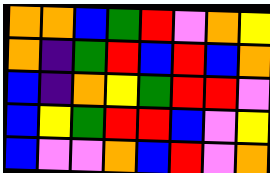[["orange", "orange", "blue", "green", "red", "violet", "orange", "yellow"], ["orange", "indigo", "green", "red", "blue", "red", "blue", "orange"], ["blue", "indigo", "orange", "yellow", "green", "red", "red", "violet"], ["blue", "yellow", "green", "red", "red", "blue", "violet", "yellow"], ["blue", "violet", "violet", "orange", "blue", "red", "violet", "orange"]]